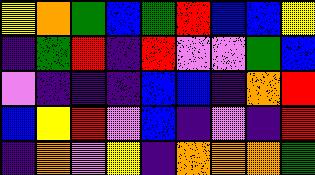[["yellow", "orange", "green", "blue", "green", "red", "blue", "blue", "yellow"], ["indigo", "green", "red", "indigo", "red", "violet", "violet", "green", "blue"], ["violet", "indigo", "indigo", "indigo", "blue", "blue", "indigo", "orange", "red"], ["blue", "yellow", "red", "violet", "blue", "indigo", "violet", "indigo", "red"], ["indigo", "orange", "violet", "yellow", "indigo", "orange", "orange", "orange", "green"]]